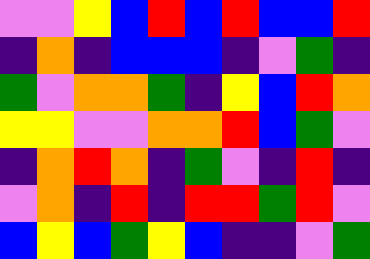[["violet", "violet", "yellow", "blue", "red", "blue", "red", "blue", "blue", "red"], ["indigo", "orange", "indigo", "blue", "blue", "blue", "indigo", "violet", "green", "indigo"], ["green", "violet", "orange", "orange", "green", "indigo", "yellow", "blue", "red", "orange"], ["yellow", "yellow", "violet", "violet", "orange", "orange", "red", "blue", "green", "violet"], ["indigo", "orange", "red", "orange", "indigo", "green", "violet", "indigo", "red", "indigo"], ["violet", "orange", "indigo", "red", "indigo", "red", "red", "green", "red", "violet"], ["blue", "yellow", "blue", "green", "yellow", "blue", "indigo", "indigo", "violet", "green"]]